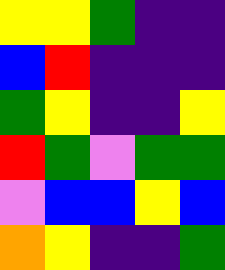[["yellow", "yellow", "green", "indigo", "indigo"], ["blue", "red", "indigo", "indigo", "indigo"], ["green", "yellow", "indigo", "indigo", "yellow"], ["red", "green", "violet", "green", "green"], ["violet", "blue", "blue", "yellow", "blue"], ["orange", "yellow", "indigo", "indigo", "green"]]